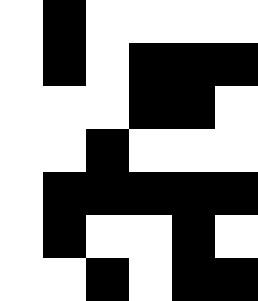[["white", "black", "white", "white", "white", "white"], ["white", "black", "white", "black", "black", "black"], ["white", "white", "white", "black", "black", "white"], ["white", "white", "black", "white", "white", "white"], ["white", "black", "black", "black", "black", "black"], ["white", "black", "white", "white", "black", "white"], ["white", "white", "black", "white", "black", "black"]]